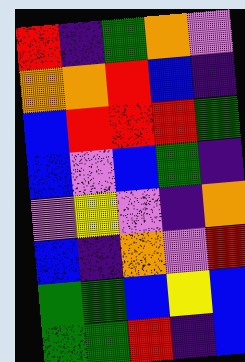[["red", "indigo", "green", "orange", "violet"], ["orange", "orange", "red", "blue", "indigo"], ["blue", "red", "red", "red", "green"], ["blue", "violet", "blue", "green", "indigo"], ["violet", "yellow", "violet", "indigo", "orange"], ["blue", "indigo", "orange", "violet", "red"], ["green", "green", "blue", "yellow", "blue"], ["green", "green", "red", "indigo", "blue"]]